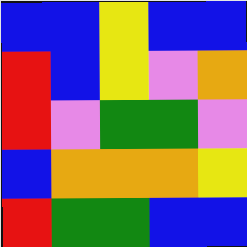[["blue", "blue", "yellow", "blue", "blue"], ["red", "blue", "yellow", "violet", "orange"], ["red", "violet", "green", "green", "violet"], ["blue", "orange", "orange", "orange", "yellow"], ["red", "green", "green", "blue", "blue"]]